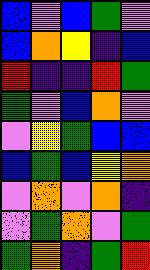[["blue", "violet", "blue", "green", "violet"], ["blue", "orange", "yellow", "indigo", "blue"], ["red", "indigo", "indigo", "red", "green"], ["green", "violet", "blue", "orange", "violet"], ["violet", "yellow", "green", "blue", "blue"], ["blue", "green", "blue", "yellow", "orange"], ["violet", "orange", "violet", "orange", "indigo"], ["violet", "green", "orange", "violet", "green"], ["green", "orange", "indigo", "green", "red"]]